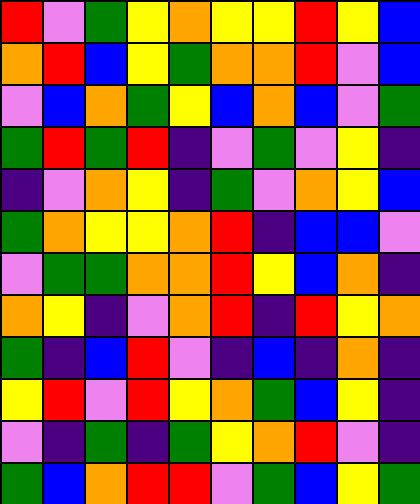[["red", "violet", "green", "yellow", "orange", "yellow", "yellow", "red", "yellow", "blue"], ["orange", "red", "blue", "yellow", "green", "orange", "orange", "red", "violet", "blue"], ["violet", "blue", "orange", "green", "yellow", "blue", "orange", "blue", "violet", "green"], ["green", "red", "green", "red", "indigo", "violet", "green", "violet", "yellow", "indigo"], ["indigo", "violet", "orange", "yellow", "indigo", "green", "violet", "orange", "yellow", "blue"], ["green", "orange", "yellow", "yellow", "orange", "red", "indigo", "blue", "blue", "violet"], ["violet", "green", "green", "orange", "orange", "red", "yellow", "blue", "orange", "indigo"], ["orange", "yellow", "indigo", "violet", "orange", "red", "indigo", "red", "yellow", "orange"], ["green", "indigo", "blue", "red", "violet", "indigo", "blue", "indigo", "orange", "indigo"], ["yellow", "red", "violet", "red", "yellow", "orange", "green", "blue", "yellow", "indigo"], ["violet", "indigo", "green", "indigo", "green", "yellow", "orange", "red", "violet", "indigo"], ["green", "blue", "orange", "red", "red", "violet", "green", "blue", "yellow", "green"]]